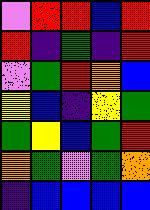[["violet", "red", "red", "blue", "red"], ["red", "indigo", "green", "indigo", "red"], ["violet", "green", "red", "orange", "blue"], ["yellow", "blue", "indigo", "yellow", "green"], ["green", "yellow", "blue", "green", "red"], ["orange", "green", "violet", "green", "orange"], ["indigo", "blue", "blue", "blue", "blue"]]